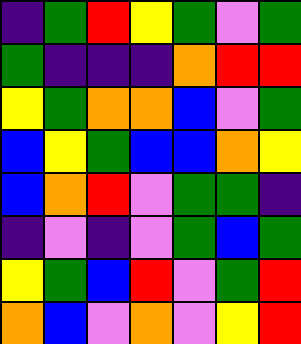[["indigo", "green", "red", "yellow", "green", "violet", "green"], ["green", "indigo", "indigo", "indigo", "orange", "red", "red"], ["yellow", "green", "orange", "orange", "blue", "violet", "green"], ["blue", "yellow", "green", "blue", "blue", "orange", "yellow"], ["blue", "orange", "red", "violet", "green", "green", "indigo"], ["indigo", "violet", "indigo", "violet", "green", "blue", "green"], ["yellow", "green", "blue", "red", "violet", "green", "red"], ["orange", "blue", "violet", "orange", "violet", "yellow", "red"]]